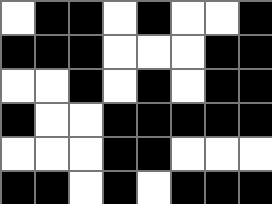[["white", "black", "black", "white", "black", "white", "white", "black"], ["black", "black", "black", "white", "white", "white", "black", "black"], ["white", "white", "black", "white", "black", "white", "black", "black"], ["black", "white", "white", "black", "black", "black", "black", "black"], ["white", "white", "white", "black", "black", "white", "white", "white"], ["black", "black", "white", "black", "white", "black", "black", "black"]]